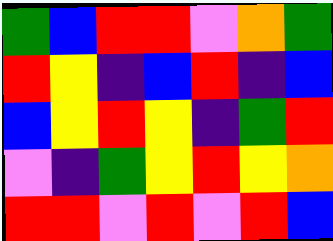[["green", "blue", "red", "red", "violet", "orange", "green"], ["red", "yellow", "indigo", "blue", "red", "indigo", "blue"], ["blue", "yellow", "red", "yellow", "indigo", "green", "red"], ["violet", "indigo", "green", "yellow", "red", "yellow", "orange"], ["red", "red", "violet", "red", "violet", "red", "blue"]]